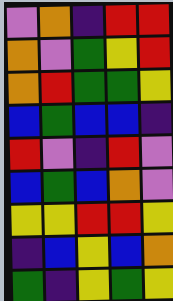[["violet", "orange", "indigo", "red", "red"], ["orange", "violet", "green", "yellow", "red"], ["orange", "red", "green", "green", "yellow"], ["blue", "green", "blue", "blue", "indigo"], ["red", "violet", "indigo", "red", "violet"], ["blue", "green", "blue", "orange", "violet"], ["yellow", "yellow", "red", "red", "yellow"], ["indigo", "blue", "yellow", "blue", "orange"], ["green", "indigo", "yellow", "green", "yellow"]]